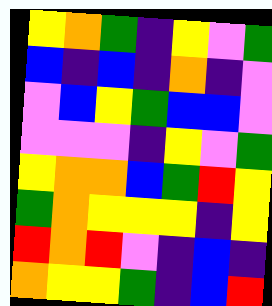[["yellow", "orange", "green", "indigo", "yellow", "violet", "green"], ["blue", "indigo", "blue", "indigo", "orange", "indigo", "violet"], ["violet", "blue", "yellow", "green", "blue", "blue", "violet"], ["violet", "violet", "violet", "indigo", "yellow", "violet", "green"], ["yellow", "orange", "orange", "blue", "green", "red", "yellow"], ["green", "orange", "yellow", "yellow", "yellow", "indigo", "yellow"], ["red", "orange", "red", "violet", "indigo", "blue", "indigo"], ["orange", "yellow", "yellow", "green", "indigo", "blue", "red"]]